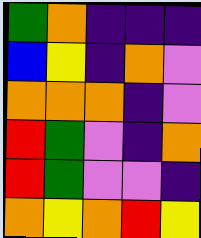[["green", "orange", "indigo", "indigo", "indigo"], ["blue", "yellow", "indigo", "orange", "violet"], ["orange", "orange", "orange", "indigo", "violet"], ["red", "green", "violet", "indigo", "orange"], ["red", "green", "violet", "violet", "indigo"], ["orange", "yellow", "orange", "red", "yellow"]]